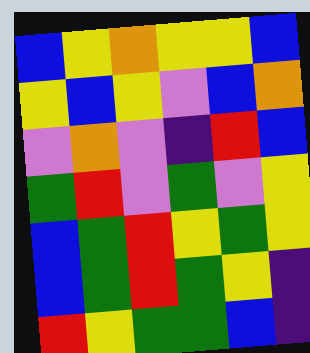[["blue", "yellow", "orange", "yellow", "yellow", "blue"], ["yellow", "blue", "yellow", "violet", "blue", "orange"], ["violet", "orange", "violet", "indigo", "red", "blue"], ["green", "red", "violet", "green", "violet", "yellow"], ["blue", "green", "red", "yellow", "green", "yellow"], ["blue", "green", "red", "green", "yellow", "indigo"], ["red", "yellow", "green", "green", "blue", "indigo"]]